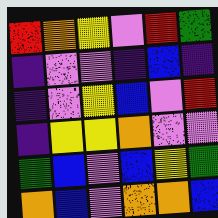[["red", "orange", "yellow", "violet", "red", "green"], ["indigo", "violet", "violet", "indigo", "blue", "indigo"], ["indigo", "violet", "yellow", "blue", "violet", "red"], ["indigo", "yellow", "yellow", "orange", "violet", "violet"], ["green", "blue", "violet", "blue", "yellow", "green"], ["orange", "blue", "violet", "orange", "orange", "blue"]]